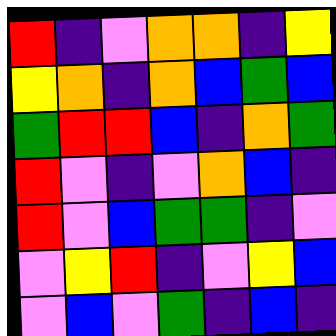[["red", "indigo", "violet", "orange", "orange", "indigo", "yellow"], ["yellow", "orange", "indigo", "orange", "blue", "green", "blue"], ["green", "red", "red", "blue", "indigo", "orange", "green"], ["red", "violet", "indigo", "violet", "orange", "blue", "indigo"], ["red", "violet", "blue", "green", "green", "indigo", "violet"], ["violet", "yellow", "red", "indigo", "violet", "yellow", "blue"], ["violet", "blue", "violet", "green", "indigo", "blue", "indigo"]]